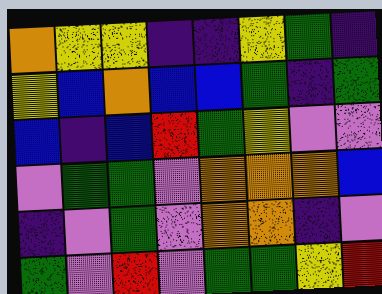[["orange", "yellow", "yellow", "indigo", "indigo", "yellow", "green", "indigo"], ["yellow", "blue", "orange", "blue", "blue", "green", "indigo", "green"], ["blue", "indigo", "blue", "red", "green", "yellow", "violet", "violet"], ["violet", "green", "green", "violet", "orange", "orange", "orange", "blue"], ["indigo", "violet", "green", "violet", "orange", "orange", "indigo", "violet"], ["green", "violet", "red", "violet", "green", "green", "yellow", "red"]]